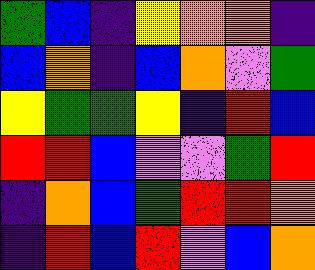[["green", "blue", "indigo", "yellow", "orange", "orange", "indigo"], ["blue", "orange", "indigo", "blue", "orange", "violet", "green"], ["yellow", "green", "green", "yellow", "indigo", "red", "blue"], ["red", "red", "blue", "violet", "violet", "green", "red"], ["indigo", "orange", "blue", "green", "red", "red", "orange"], ["indigo", "red", "blue", "red", "violet", "blue", "orange"]]